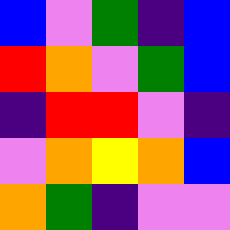[["blue", "violet", "green", "indigo", "blue"], ["red", "orange", "violet", "green", "blue"], ["indigo", "red", "red", "violet", "indigo"], ["violet", "orange", "yellow", "orange", "blue"], ["orange", "green", "indigo", "violet", "violet"]]